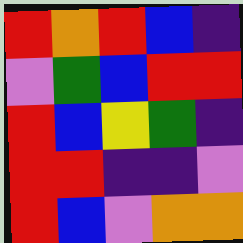[["red", "orange", "red", "blue", "indigo"], ["violet", "green", "blue", "red", "red"], ["red", "blue", "yellow", "green", "indigo"], ["red", "red", "indigo", "indigo", "violet"], ["red", "blue", "violet", "orange", "orange"]]